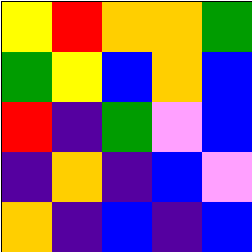[["yellow", "red", "orange", "orange", "green"], ["green", "yellow", "blue", "orange", "blue"], ["red", "indigo", "green", "violet", "blue"], ["indigo", "orange", "indigo", "blue", "violet"], ["orange", "indigo", "blue", "indigo", "blue"]]